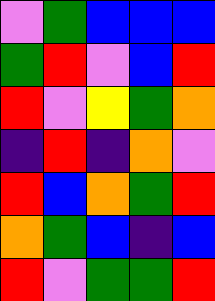[["violet", "green", "blue", "blue", "blue"], ["green", "red", "violet", "blue", "red"], ["red", "violet", "yellow", "green", "orange"], ["indigo", "red", "indigo", "orange", "violet"], ["red", "blue", "orange", "green", "red"], ["orange", "green", "blue", "indigo", "blue"], ["red", "violet", "green", "green", "red"]]